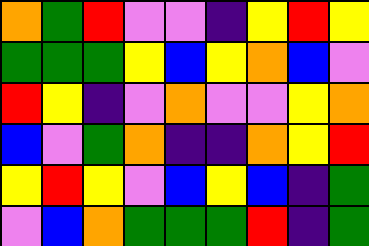[["orange", "green", "red", "violet", "violet", "indigo", "yellow", "red", "yellow"], ["green", "green", "green", "yellow", "blue", "yellow", "orange", "blue", "violet"], ["red", "yellow", "indigo", "violet", "orange", "violet", "violet", "yellow", "orange"], ["blue", "violet", "green", "orange", "indigo", "indigo", "orange", "yellow", "red"], ["yellow", "red", "yellow", "violet", "blue", "yellow", "blue", "indigo", "green"], ["violet", "blue", "orange", "green", "green", "green", "red", "indigo", "green"]]